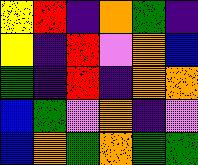[["yellow", "red", "indigo", "orange", "green", "indigo"], ["yellow", "indigo", "red", "violet", "orange", "blue"], ["green", "indigo", "red", "indigo", "orange", "orange"], ["blue", "green", "violet", "orange", "indigo", "violet"], ["blue", "orange", "green", "orange", "green", "green"]]